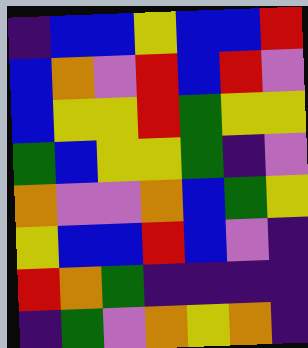[["indigo", "blue", "blue", "yellow", "blue", "blue", "red"], ["blue", "orange", "violet", "red", "blue", "red", "violet"], ["blue", "yellow", "yellow", "red", "green", "yellow", "yellow"], ["green", "blue", "yellow", "yellow", "green", "indigo", "violet"], ["orange", "violet", "violet", "orange", "blue", "green", "yellow"], ["yellow", "blue", "blue", "red", "blue", "violet", "indigo"], ["red", "orange", "green", "indigo", "indigo", "indigo", "indigo"], ["indigo", "green", "violet", "orange", "yellow", "orange", "indigo"]]